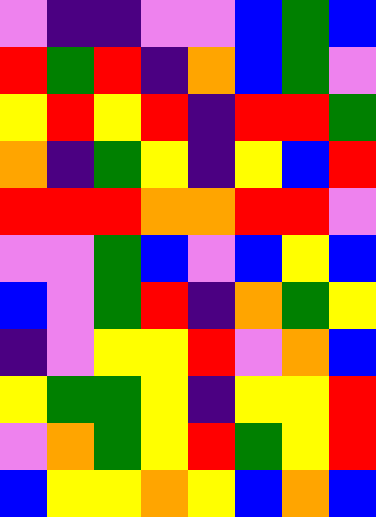[["violet", "indigo", "indigo", "violet", "violet", "blue", "green", "blue"], ["red", "green", "red", "indigo", "orange", "blue", "green", "violet"], ["yellow", "red", "yellow", "red", "indigo", "red", "red", "green"], ["orange", "indigo", "green", "yellow", "indigo", "yellow", "blue", "red"], ["red", "red", "red", "orange", "orange", "red", "red", "violet"], ["violet", "violet", "green", "blue", "violet", "blue", "yellow", "blue"], ["blue", "violet", "green", "red", "indigo", "orange", "green", "yellow"], ["indigo", "violet", "yellow", "yellow", "red", "violet", "orange", "blue"], ["yellow", "green", "green", "yellow", "indigo", "yellow", "yellow", "red"], ["violet", "orange", "green", "yellow", "red", "green", "yellow", "red"], ["blue", "yellow", "yellow", "orange", "yellow", "blue", "orange", "blue"]]